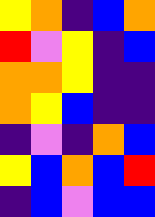[["yellow", "orange", "indigo", "blue", "orange"], ["red", "violet", "yellow", "indigo", "blue"], ["orange", "orange", "yellow", "indigo", "indigo"], ["orange", "yellow", "blue", "indigo", "indigo"], ["indigo", "violet", "indigo", "orange", "blue"], ["yellow", "blue", "orange", "blue", "red"], ["indigo", "blue", "violet", "blue", "blue"]]